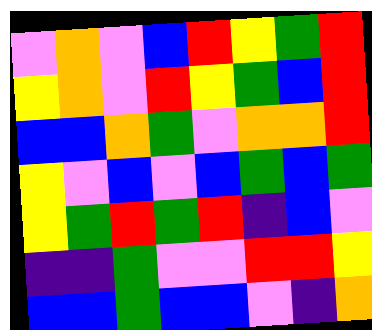[["violet", "orange", "violet", "blue", "red", "yellow", "green", "red"], ["yellow", "orange", "violet", "red", "yellow", "green", "blue", "red"], ["blue", "blue", "orange", "green", "violet", "orange", "orange", "red"], ["yellow", "violet", "blue", "violet", "blue", "green", "blue", "green"], ["yellow", "green", "red", "green", "red", "indigo", "blue", "violet"], ["indigo", "indigo", "green", "violet", "violet", "red", "red", "yellow"], ["blue", "blue", "green", "blue", "blue", "violet", "indigo", "orange"]]